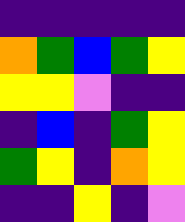[["indigo", "indigo", "indigo", "indigo", "indigo"], ["orange", "green", "blue", "green", "yellow"], ["yellow", "yellow", "violet", "indigo", "indigo"], ["indigo", "blue", "indigo", "green", "yellow"], ["green", "yellow", "indigo", "orange", "yellow"], ["indigo", "indigo", "yellow", "indigo", "violet"]]